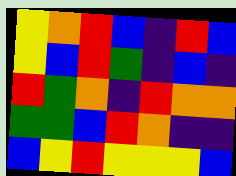[["yellow", "orange", "red", "blue", "indigo", "red", "blue"], ["yellow", "blue", "red", "green", "indigo", "blue", "indigo"], ["red", "green", "orange", "indigo", "red", "orange", "orange"], ["green", "green", "blue", "red", "orange", "indigo", "indigo"], ["blue", "yellow", "red", "yellow", "yellow", "yellow", "blue"]]